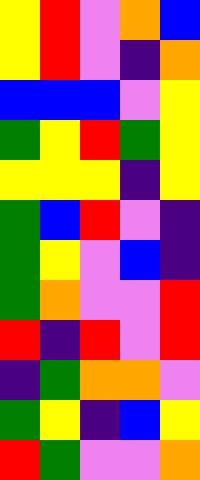[["yellow", "red", "violet", "orange", "blue"], ["yellow", "red", "violet", "indigo", "orange"], ["blue", "blue", "blue", "violet", "yellow"], ["green", "yellow", "red", "green", "yellow"], ["yellow", "yellow", "yellow", "indigo", "yellow"], ["green", "blue", "red", "violet", "indigo"], ["green", "yellow", "violet", "blue", "indigo"], ["green", "orange", "violet", "violet", "red"], ["red", "indigo", "red", "violet", "red"], ["indigo", "green", "orange", "orange", "violet"], ["green", "yellow", "indigo", "blue", "yellow"], ["red", "green", "violet", "violet", "orange"]]